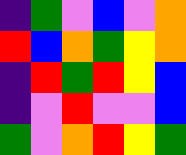[["indigo", "green", "violet", "blue", "violet", "orange"], ["red", "blue", "orange", "green", "yellow", "orange"], ["indigo", "red", "green", "red", "yellow", "blue"], ["indigo", "violet", "red", "violet", "violet", "blue"], ["green", "violet", "orange", "red", "yellow", "green"]]